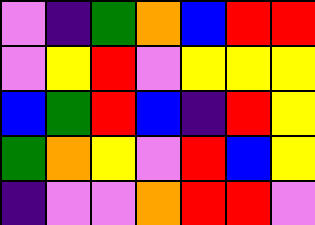[["violet", "indigo", "green", "orange", "blue", "red", "red"], ["violet", "yellow", "red", "violet", "yellow", "yellow", "yellow"], ["blue", "green", "red", "blue", "indigo", "red", "yellow"], ["green", "orange", "yellow", "violet", "red", "blue", "yellow"], ["indigo", "violet", "violet", "orange", "red", "red", "violet"]]